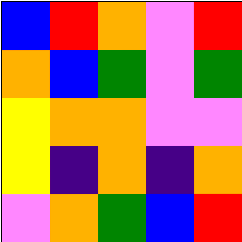[["blue", "red", "orange", "violet", "red"], ["orange", "blue", "green", "violet", "green"], ["yellow", "orange", "orange", "violet", "violet"], ["yellow", "indigo", "orange", "indigo", "orange"], ["violet", "orange", "green", "blue", "red"]]